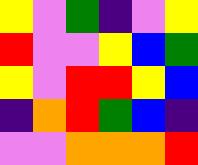[["yellow", "violet", "green", "indigo", "violet", "yellow"], ["red", "violet", "violet", "yellow", "blue", "green"], ["yellow", "violet", "red", "red", "yellow", "blue"], ["indigo", "orange", "red", "green", "blue", "indigo"], ["violet", "violet", "orange", "orange", "orange", "red"]]